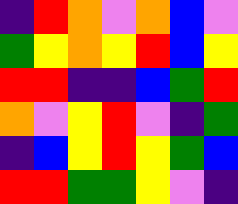[["indigo", "red", "orange", "violet", "orange", "blue", "violet"], ["green", "yellow", "orange", "yellow", "red", "blue", "yellow"], ["red", "red", "indigo", "indigo", "blue", "green", "red"], ["orange", "violet", "yellow", "red", "violet", "indigo", "green"], ["indigo", "blue", "yellow", "red", "yellow", "green", "blue"], ["red", "red", "green", "green", "yellow", "violet", "indigo"]]